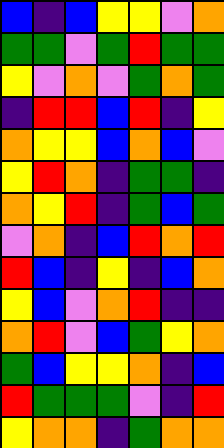[["blue", "indigo", "blue", "yellow", "yellow", "violet", "orange"], ["green", "green", "violet", "green", "red", "green", "green"], ["yellow", "violet", "orange", "violet", "green", "orange", "green"], ["indigo", "red", "red", "blue", "red", "indigo", "yellow"], ["orange", "yellow", "yellow", "blue", "orange", "blue", "violet"], ["yellow", "red", "orange", "indigo", "green", "green", "indigo"], ["orange", "yellow", "red", "indigo", "green", "blue", "green"], ["violet", "orange", "indigo", "blue", "red", "orange", "red"], ["red", "blue", "indigo", "yellow", "indigo", "blue", "orange"], ["yellow", "blue", "violet", "orange", "red", "indigo", "indigo"], ["orange", "red", "violet", "blue", "green", "yellow", "orange"], ["green", "blue", "yellow", "yellow", "orange", "indigo", "blue"], ["red", "green", "green", "green", "violet", "indigo", "red"], ["yellow", "orange", "orange", "indigo", "green", "orange", "orange"]]